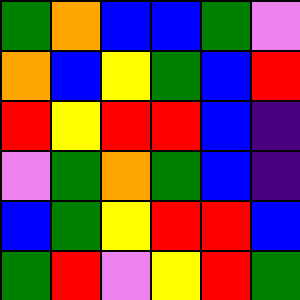[["green", "orange", "blue", "blue", "green", "violet"], ["orange", "blue", "yellow", "green", "blue", "red"], ["red", "yellow", "red", "red", "blue", "indigo"], ["violet", "green", "orange", "green", "blue", "indigo"], ["blue", "green", "yellow", "red", "red", "blue"], ["green", "red", "violet", "yellow", "red", "green"]]